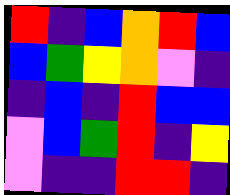[["red", "indigo", "blue", "orange", "red", "blue"], ["blue", "green", "yellow", "orange", "violet", "indigo"], ["indigo", "blue", "indigo", "red", "blue", "blue"], ["violet", "blue", "green", "red", "indigo", "yellow"], ["violet", "indigo", "indigo", "red", "red", "indigo"]]